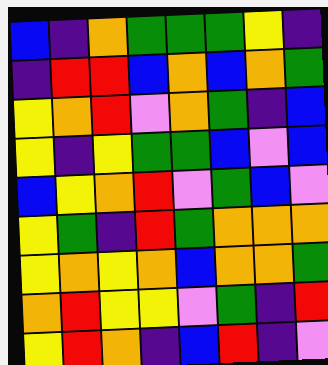[["blue", "indigo", "orange", "green", "green", "green", "yellow", "indigo"], ["indigo", "red", "red", "blue", "orange", "blue", "orange", "green"], ["yellow", "orange", "red", "violet", "orange", "green", "indigo", "blue"], ["yellow", "indigo", "yellow", "green", "green", "blue", "violet", "blue"], ["blue", "yellow", "orange", "red", "violet", "green", "blue", "violet"], ["yellow", "green", "indigo", "red", "green", "orange", "orange", "orange"], ["yellow", "orange", "yellow", "orange", "blue", "orange", "orange", "green"], ["orange", "red", "yellow", "yellow", "violet", "green", "indigo", "red"], ["yellow", "red", "orange", "indigo", "blue", "red", "indigo", "violet"]]